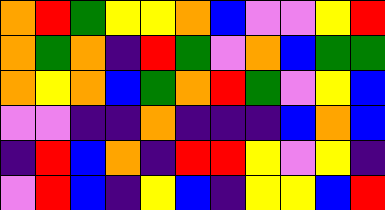[["orange", "red", "green", "yellow", "yellow", "orange", "blue", "violet", "violet", "yellow", "red"], ["orange", "green", "orange", "indigo", "red", "green", "violet", "orange", "blue", "green", "green"], ["orange", "yellow", "orange", "blue", "green", "orange", "red", "green", "violet", "yellow", "blue"], ["violet", "violet", "indigo", "indigo", "orange", "indigo", "indigo", "indigo", "blue", "orange", "blue"], ["indigo", "red", "blue", "orange", "indigo", "red", "red", "yellow", "violet", "yellow", "indigo"], ["violet", "red", "blue", "indigo", "yellow", "blue", "indigo", "yellow", "yellow", "blue", "red"]]